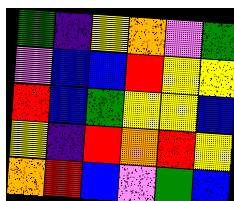[["green", "indigo", "yellow", "orange", "violet", "green"], ["violet", "blue", "blue", "red", "yellow", "yellow"], ["red", "blue", "green", "yellow", "yellow", "blue"], ["yellow", "indigo", "red", "orange", "red", "yellow"], ["orange", "red", "blue", "violet", "green", "blue"]]